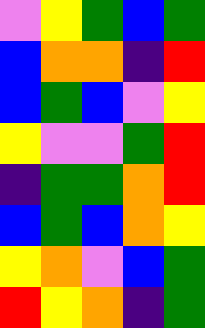[["violet", "yellow", "green", "blue", "green"], ["blue", "orange", "orange", "indigo", "red"], ["blue", "green", "blue", "violet", "yellow"], ["yellow", "violet", "violet", "green", "red"], ["indigo", "green", "green", "orange", "red"], ["blue", "green", "blue", "orange", "yellow"], ["yellow", "orange", "violet", "blue", "green"], ["red", "yellow", "orange", "indigo", "green"]]